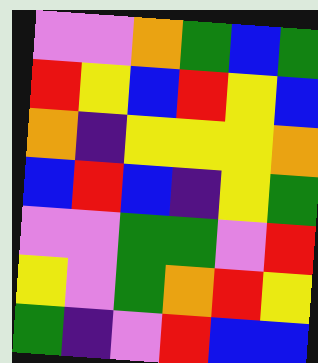[["violet", "violet", "orange", "green", "blue", "green"], ["red", "yellow", "blue", "red", "yellow", "blue"], ["orange", "indigo", "yellow", "yellow", "yellow", "orange"], ["blue", "red", "blue", "indigo", "yellow", "green"], ["violet", "violet", "green", "green", "violet", "red"], ["yellow", "violet", "green", "orange", "red", "yellow"], ["green", "indigo", "violet", "red", "blue", "blue"]]